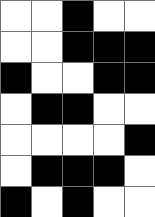[["white", "white", "black", "white", "white"], ["white", "white", "black", "black", "black"], ["black", "white", "white", "black", "black"], ["white", "black", "black", "white", "white"], ["white", "white", "white", "white", "black"], ["white", "black", "black", "black", "white"], ["black", "white", "black", "white", "white"]]